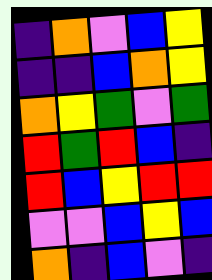[["indigo", "orange", "violet", "blue", "yellow"], ["indigo", "indigo", "blue", "orange", "yellow"], ["orange", "yellow", "green", "violet", "green"], ["red", "green", "red", "blue", "indigo"], ["red", "blue", "yellow", "red", "red"], ["violet", "violet", "blue", "yellow", "blue"], ["orange", "indigo", "blue", "violet", "indigo"]]